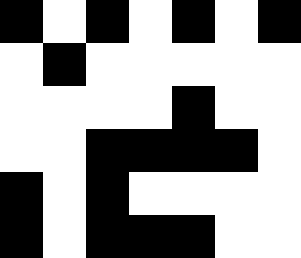[["black", "white", "black", "white", "black", "white", "black"], ["white", "black", "white", "white", "white", "white", "white"], ["white", "white", "white", "white", "black", "white", "white"], ["white", "white", "black", "black", "black", "black", "white"], ["black", "white", "black", "white", "white", "white", "white"], ["black", "white", "black", "black", "black", "white", "white"]]